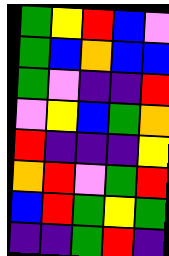[["green", "yellow", "red", "blue", "violet"], ["green", "blue", "orange", "blue", "blue"], ["green", "violet", "indigo", "indigo", "red"], ["violet", "yellow", "blue", "green", "orange"], ["red", "indigo", "indigo", "indigo", "yellow"], ["orange", "red", "violet", "green", "red"], ["blue", "red", "green", "yellow", "green"], ["indigo", "indigo", "green", "red", "indigo"]]